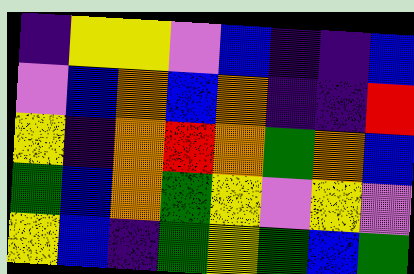[["indigo", "yellow", "yellow", "violet", "blue", "indigo", "indigo", "blue"], ["violet", "blue", "orange", "blue", "orange", "indigo", "indigo", "red"], ["yellow", "indigo", "orange", "red", "orange", "green", "orange", "blue"], ["green", "blue", "orange", "green", "yellow", "violet", "yellow", "violet"], ["yellow", "blue", "indigo", "green", "yellow", "green", "blue", "green"]]